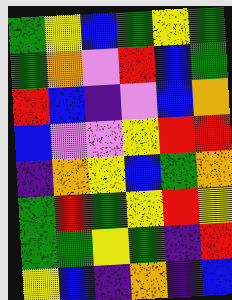[["green", "yellow", "blue", "green", "yellow", "green"], ["green", "orange", "violet", "red", "blue", "green"], ["red", "blue", "indigo", "violet", "blue", "orange"], ["blue", "violet", "violet", "yellow", "red", "red"], ["indigo", "orange", "yellow", "blue", "green", "orange"], ["green", "red", "green", "yellow", "red", "yellow"], ["green", "green", "yellow", "green", "indigo", "red"], ["yellow", "blue", "indigo", "orange", "indigo", "blue"]]